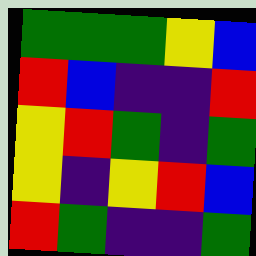[["green", "green", "green", "yellow", "blue"], ["red", "blue", "indigo", "indigo", "red"], ["yellow", "red", "green", "indigo", "green"], ["yellow", "indigo", "yellow", "red", "blue"], ["red", "green", "indigo", "indigo", "green"]]